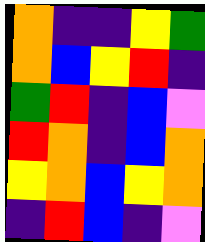[["orange", "indigo", "indigo", "yellow", "green"], ["orange", "blue", "yellow", "red", "indigo"], ["green", "red", "indigo", "blue", "violet"], ["red", "orange", "indigo", "blue", "orange"], ["yellow", "orange", "blue", "yellow", "orange"], ["indigo", "red", "blue", "indigo", "violet"]]